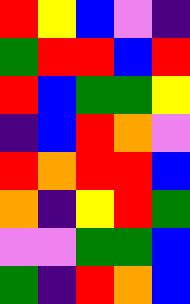[["red", "yellow", "blue", "violet", "indigo"], ["green", "red", "red", "blue", "red"], ["red", "blue", "green", "green", "yellow"], ["indigo", "blue", "red", "orange", "violet"], ["red", "orange", "red", "red", "blue"], ["orange", "indigo", "yellow", "red", "green"], ["violet", "violet", "green", "green", "blue"], ["green", "indigo", "red", "orange", "blue"]]